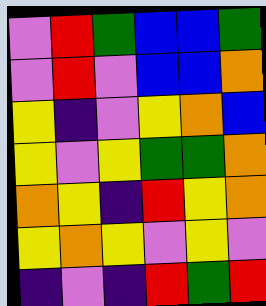[["violet", "red", "green", "blue", "blue", "green"], ["violet", "red", "violet", "blue", "blue", "orange"], ["yellow", "indigo", "violet", "yellow", "orange", "blue"], ["yellow", "violet", "yellow", "green", "green", "orange"], ["orange", "yellow", "indigo", "red", "yellow", "orange"], ["yellow", "orange", "yellow", "violet", "yellow", "violet"], ["indigo", "violet", "indigo", "red", "green", "red"]]